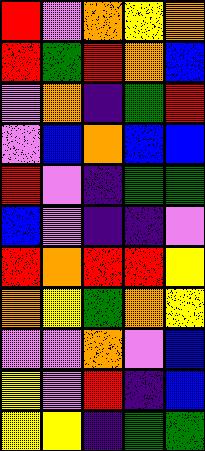[["red", "violet", "orange", "yellow", "orange"], ["red", "green", "red", "orange", "blue"], ["violet", "orange", "indigo", "green", "red"], ["violet", "blue", "orange", "blue", "blue"], ["red", "violet", "indigo", "green", "green"], ["blue", "violet", "indigo", "indigo", "violet"], ["red", "orange", "red", "red", "yellow"], ["orange", "yellow", "green", "orange", "yellow"], ["violet", "violet", "orange", "violet", "blue"], ["yellow", "violet", "red", "indigo", "blue"], ["yellow", "yellow", "indigo", "green", "green"]]